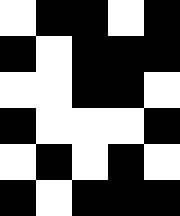[["white", "black", "black", "white", "black"], ["black", "white", "black", "black", "black"], ["white", "white", "black", "black", "white"], ["black", "white", "white", "white", "black"], ["white", "black", "white", "black", "white"], ["black", "white", "black", "black", "black"]]